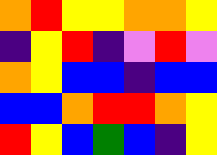[["orange", "red", "yellow", "yellow", "orange", "orange", "yellow"], ["indigo", "yellow", "red", "indigo", "violet", "red", "violet"], ["orange", "yellow", "blue", "blue", "indigo", "blue", "blue"], ["blue", "blue", "orange", "red", "red", "orange", "yellow"], ["red", "yellow", "blue", "green", "blue", "indigo", "yellow"]]